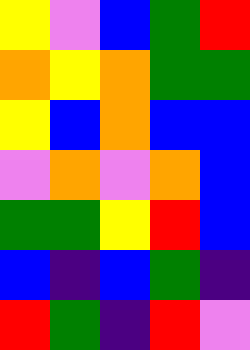[["yellow", "violet", "blue", "green", "red"], ["orange", "yellow", "orange", "green", "green"], ["yellow", "blue", "orange", "blue", "blue"], ["violet", "orange", "violet", "orange", "blue"], ["green", "green", "yellow", "red", "blue"], ["blue", "indigo", "blue", "green", "indigo"], ["red", "green", "indigo", "red", "violet"]]